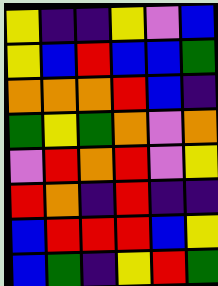[["yellow", "indigo", "indigo", "yellow", "violet", "blue"], ["yellow", "blue", "red", "blue", "blue", "green"], ["orange", "orange", "orange", "red", "blue", "indigo"], ["green", "yellow", "green", "orange", "violet", "orange"], ["violet", "red", "orange", "red", "violet", "yellow"], ["red", "orange", "indigo", "red", "indigo", "indigo"], ["blue", "red", "red", "red", "blue", "yellow"], ["blue", "green", "indigo", "yellow", "red", "green"]]